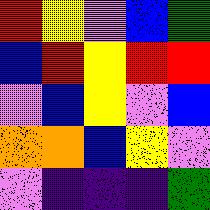[["red", "yellow", "violet", "blue", "green"], ["blue", "red", "yellow", "red", "red"], ["violet", "blue", "yellow", "violet", "blue"], ["orange", "orange", "blue", "yellow", "violet"], ["violet", "indigo", "indigo", "indigo", "green"]]